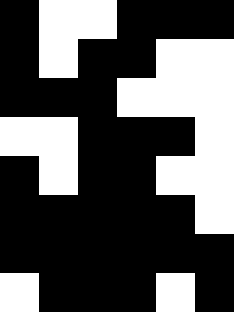[["black", "white", "white", "black", "black", "black"], ["black", "white", "black", "black", "white", "white"], ["black", "black", "black", "white", "white", "white"], ["white", "white", "black", "black", "black", "white"], ["black", "white", "black", "black", "white", "white"], ["black", "black", "black", "black", "black", "white"], ["black", "black", "black", "black", "black", "black"], ["white", "black", "black", "black", "white", "black"]]